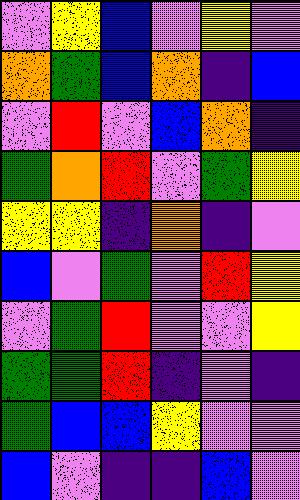[["violet", "yellow", "blue", "violet", "yellow", "violet"], ["orange", "green", "blue", "orange", "indigo", "blue"], ["violet", "red", "violet", "blue", "orange", "indigo"], ["green", "orange", "red", "violet", "green", "yellow"], ["yellow", "yellow", "indigo", "orange", "indigo", "violet"], ["blue", "violet", "green", "violet", "red", "yellow"], ["violet", "green", "red", "violet", "violet", "yellow"], ["green", "green", "red", "indigo", "violet", "indigo"], ["green", "blue", "blue", "yellow", "violet", "violet"], ["blue", "violet", "indigo", "indigo", "blue", "violet"]]